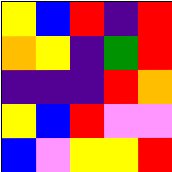[["yellow", "blue", "red", "indigo", "red"], ["orange", "yellow", "indigo", "green", "red"], ["indigo", "indigo", "indigo", "red", "orange"], ["yellow", "blue", "red", "violet", "violet"], ["blue", "violet", "yellow", "yellow", "red"]]